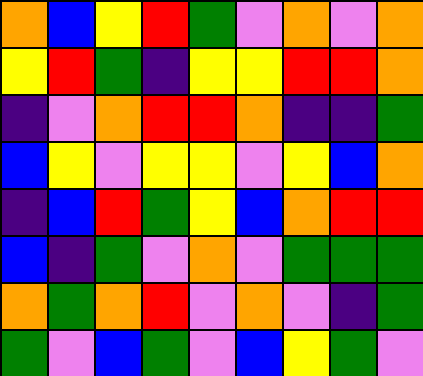[["orange", "blue", "yellow", "red", "green", "violet", "orange", "violet", "orange"], ["yellow", "red", "green", "indigo", "yellow", "yellow", "red", "red", "orange"], ["indigo", "violet", "orange", "red", "red", "orange", "indigo", "indigo", "green"], ["blue", "yellow", "violet", "yellow", "yellow", "violet", "yellow", "blue", "orange"], ["indigo", "blue", "red", "green", "yellow", "blue", "orange", "red", "red"], ["blue", "indigo", "green", "violet", "orange", "violet", "green", "green", "green"], ["orange", "green", "orange", "red", "violet", "orange", "violet", "indigo", "green"], ["green", "violet", "blue", "green", "violet", "blue", "yellow", "green", "violet"]]